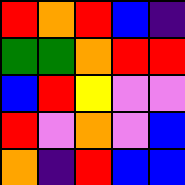[["red", "orange", "red", "blue", "indigo"], ["green", "green", "orange", "red", "red"], ["blue", "red", "yellow", "violet", "violet"], ["red", "violet", "orange", "violet", "blue"], ["orange", "indigo", "red", "blue", "blue"]]